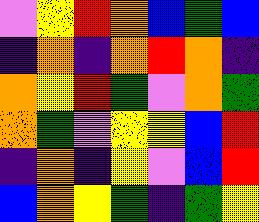[["violet", "yellow", "red", "orange", "blue", "green", "blue"], ["indigo", "orange", "indigo", "orange", "red", "orange", "indigo"], ["orange", "yellow", "red", "green", "violet", "orange", "green"], ["orange", "green", "violet", "yellow", "yellow", "blue", "red"], ["indigo", "orange", "indigo", "yellow", "violet", "blue", "red"], ["blue", "orange", "yellow", "green", "indigo", "green", "yellow"]]